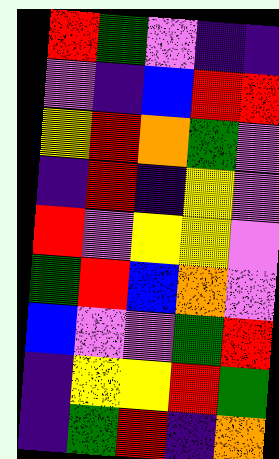[["red", "green", "violet", "indigo", "indigo"], ["violet", "indigo", "blue", "red", "red"], ["yellow", "red", "orange", "green", "violet"], ["indigo", "red", "indigo", "yellow", "violet"], ["red", "violet", "yellow", "yellow", "violet"], ["green", "red", "blue", "orange", "violet"], ["blue", "violet", "violet", "green", "red"], ["indigo", "yellow", "yellow", "red", "green"], ["indigo", "green", "red", "indigo", "orange"]]